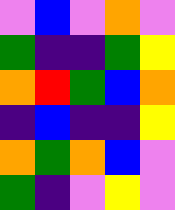[["violet", "blue", "violet", "orange", "violet"], ["green", "indigo", "indigo", "green", "yellow"], ["orange", "red", "green", "blue", "orange"], ["indigo", "blue", "indigo", "indigo", "yellow"], ["orange", "green", "orange", "blue", "violet"], ["green", "indigo", "violet", "yellow", "violet"]]